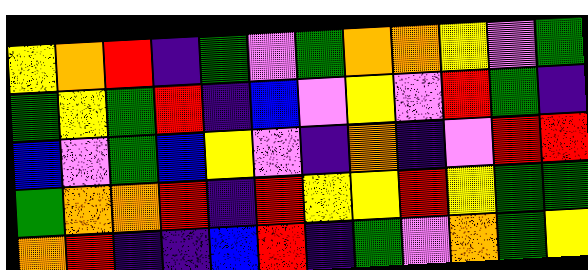[["yellow", "orange", "red", "indigo", "green", "violet", "green", "orange", "orange", "yellow", "violet", "green"], ["green", "yellow", "green", "red", "indigo", "blue", "violet", "yellow", "violet", "red", "green", "indigo"], ["blue", "violet", "green", "blue", "yellow", "violet", "indigo", "orange", "indigo", "violet", "red", "red"], ["green", "orange", "orange", "red", "indigo", "red", "yellow", "yellow", "red", "yellow", "green", "green"], ["orange", "red", "indigo", "indigo", "blue", "red", "indigo", "green", "violet", "orange", "green", "yellow"]]